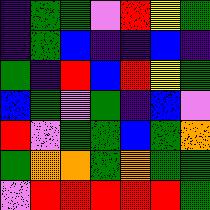[["indigo", "green", "green", "violet", "red", "yellow", "green"], ["indigo", "green", "blue", "indigo", "indigo", "blue", "indigo"], ["green", "indigo", "red", "blue", "red", "yellow", "green"], ["blue", "green", "violet", "green", "indigo", "blue", "violet"], ["red", "violet", "green", "green", "blue", "green", "orange"], ["green", "orange", "orange", "green", "orange", "green", "green"], ["violet", "red", "red", "red", "red", "red", "green"]]